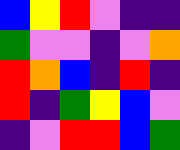[["blue", "yellow", "red", "violet", "indigo", "indigo"], ["green", "violet", "violet", "indigo", "violet", "orange"], ["red", "orange", "blue", "indigo", "red", "indigo"], ["red", "indigo", "green", "yellow", "blue", "violet"], ["indigo", "violet", "red", "red", "blue", "green"]]